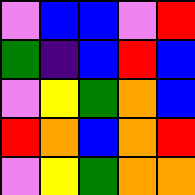[["violet", "blue", "blue", "violet", "red"], ["green", "indigo", "blue", "red", "blue"], ["violet", "yellow", "green", "orange", "blue"], ["red", "orange", "blue", "orange", "red"], ["violet", "yellow", "green", "orange", "orange"]]